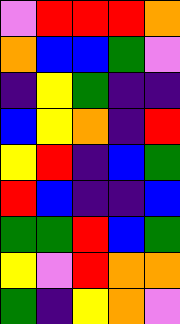[["violet", "red", "red", "red", "orange"], ["orange", "blue", "blue", "green", "violet"], ["indigo", "yellow", "green", "indigo", "indigo"], ["blue", "yellow", "orange", "indigo", "red"], ["yellow", "red", "indigo", "blue", "green"], ["red", "blue", "indigo", "indigo", "blue"], ["green", "green", "red", "blue", "green"], ["yellow", "violet", "red", "orange", "orange"], ["green", "indigo", "yellow", "orange", "violet"]]